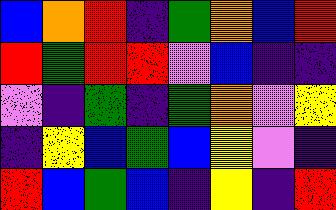[["blue", "orange", "red", "indigo", "green", "orange", "blue", "red"], ["red", "green", "red", "red", "violet", "blue", "indigo", "indigo"], ["violet", "indigo", "green", "indigo", "green", "orange", "violet", "yellow"], ["indigo", "yellow", "blue", "green", "blue", "yellow", "violet", "indigo"], ["red", "blue", "green", "blue", "indigo", "yellow", "indigo", "red"]]